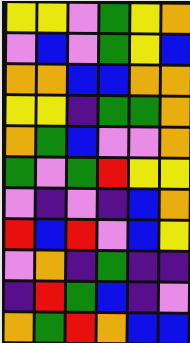[["yellow", "yellow", "violet", "green", "yellow", "orange"], ["violet", "blue", "violet", "green", "yellow", "blue"], ["orange", "orange", "blue", "blue", "orange", "orange"], ["yellow", "yellow", "indigo", "green", "green", "orange"], ["orange", "green", "blue", "violet", "violet", "orange"], ["green", "violet", "green", "red", "yellow", "yellow"], ["violet", "indigo", "violet", "indigo", "blue", "orange"], ["red", "blue", "red", "violet", "blue", "yellow"], ["violet", "orange", "indigo", "green", "indigo", "indigo"], ["indigo", "red", "green", "blue", "indigo", "violet"], ["orange", "green", "red", "orange", "blue", "blue"]]